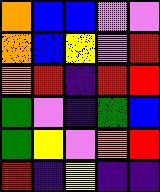[["orange", "blue", "blue", "violet", "violet"], ["orange", "blue", "yellow", "violet", "red"], ["orange", "red", "indigo", "red", "red"], ["green", "violet", "indigo", "green", "blue"], ["green", "yellow", "violet", "orange", "red"], ["red", "indigo", "yellow", "indigo", "indigo"]]